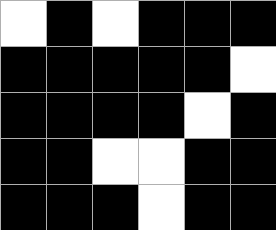[["white", "black", "white", "black", "black", "black"], ["black", "black", "black", "black", "black", "white"], ["black", "black", "black", "black", "white", "black"], ["black", "black", "white", "white", "black", "black"], ["black", "black", "black", "white", "black", "black"]]